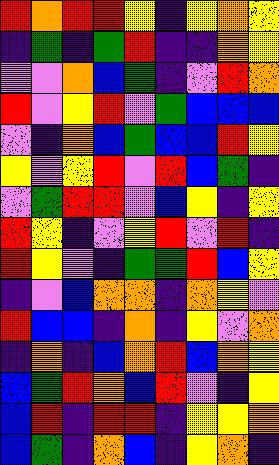[["red", "orange", "red", "red", "yellow", "indigo", "yellow", "orange", "yellow"], ["indigo", "green", "indigo", "green", "red", "indigo", "indigo", "orange", "yellow"], ["violet", "violet", "orange", "blue", "green", "indigo", "violet", "red", "orange"], ["red", "violet", "yellow", "red", "violet", "green", "blue", "blue", "blue"], ["violet", "indigo", "orange", "blue", "green", "blue", "blue", "red", "yellow"], ["yellow", "violet", "yellow", "red", "violet", "red", "blue", "green", "indigo"], ["violet", "green", "red", "red", "violet", "blue", "yellow", "indigo", "yellow"], ["red", "yellow", "indigo", "violet", "yellow", "red", "violet", "red", "indigo"], ["red", "yellow", "violet", "indigo", "green", "green", "red", "blue", "yellow"], ["indigo", "violet", "blue", "orange", "orange", "indigo", "orange", "yellow", "violet"], ["red", "blue", "blue", "indigo", "orange", "indigo", "yellow", "violet", "orange"], ["indigo", "orange", "indigo", "blue", "orange", "red", "blue", "orange", "yellow"], ["blue", "green", "red", "orange", "blue", "red", "violet", "indigo", "yellow"], ["blue", "red", "indigo", "red", "red", "indigo", "yellow", "yellow", "orange"], ["blue", "green", "indigo", "orange", "blue", "indigo", "yellow", "orange", "indigo"]]